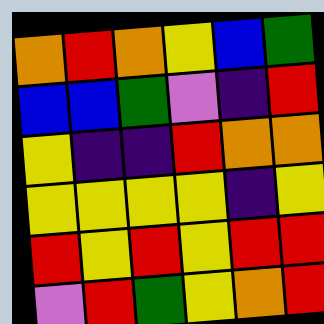[["orange", "red", "orange", "yellow", "blue", "green"], ["blue", "blue", "green", "violet", "indigo", "red"], ["yellow", "indigo", "indigo", "red", "orange", "orange"], ["yellow", "yellow", "yellow", "yellow", "indigo", "yellow"], ["red", "yellow", "red", "yellow", "red", "red"], ["violet", "red", "green", "yellow", "orange", "red"]]